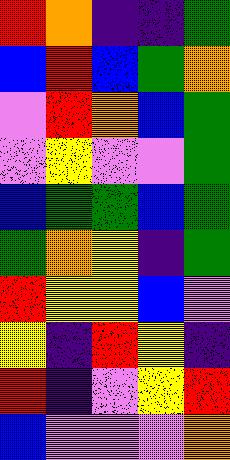[["red", "orange", "indigo", "indigo", "green"], ["blue", "red", "blue", "green", "orange"], ["violet", "red", "orange", "blue", "green"], ["violet", "yellow", "violet", "violet", "green"], ["blue", "green", "green", "blue", "green"], ["green", "orange", "yellow", "indigo", "green"], ["red", "yellow", "yellow", "blue", "violet"], ["yellow", "indigo", "red", "yellow", "indigo"], ["red", "indigo", "violet", "yellow", "red"], ["blue", "violet", "violet", "violet", "orange"]]